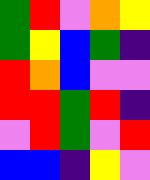[["green", "red", "violet", "orange", "yellow"], ["green", "yellow", "blue", "green", "indigo"], ["red", "orange", "blue", "violet", "violet"], ["red", "red", "green", "red", "indigo"], ["violet", "red", "green", "violet", "red"], ["blue", "blue", "indigo", "yellow", "violet"]]